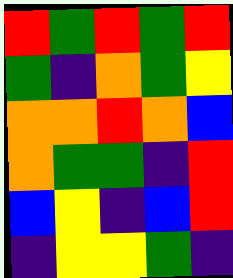[["red", "green", "red", "green", "red"], ["green", "indigo", "orange", "green", "yellow"], ["orange", "orange", "red", "orange", "blue"], ["orange", "green", "green", "indigo", "red"], ["blue", "yellow", "indigo", "blue", "red"], ["indigo", "yellow", "yellow", "green", "indigo"]]